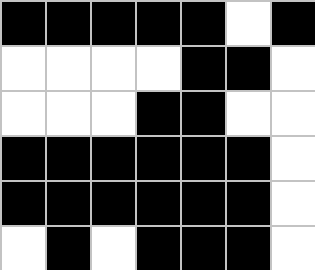[["black", "black", "black", "black", "black", "white", "black"], ["white", "white", "white", "white", "black", "black", "white"], ["white", "white", "white", "black", "black", "white", "white"], ["black", "black", "black", "black", "black", "black", "white"], ["black", "black", "black", "black", "black", "black", "white"], ["white", "black", "white", "black", "black", "black", "white"]]